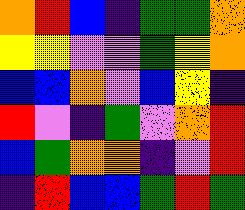[["orange", "red", "blue", "indigo", "green", "green", "orange"], ["yellow", "yellow", "violet", "violet", "green", "yellow", "orange"], ["blue", "blue", "orange", "violet", "blue", "yellow", "indigo"], ["red", "violet", "indigo", "green", "violet", "orange", "red"], ["blue", "green", "orange", "orange", "indigo", "violet", "red"], ["indigo", "red", "blue", "blue", "green", "red", "green"]]